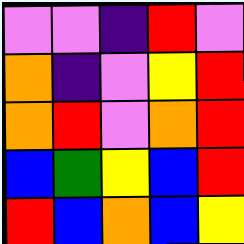[["violet", "violet", "indigo", "red", "violet"], ["orange", "indigo", "violet", "yellow", "red"], ["orange", "red", "violet", "orange", "red"], ["blue", "green", "yellow", "blue", "red"], ["red", "blue", "orange", "blue", "yellow"]]